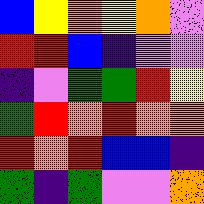[["blue", "yellow", "orange", "yellow", "orange", "violet"], ["red", "red", "blue", "indigo", "violet", "violet"], ["indigo", "violet", "green", "green", "red", "yellow"], ["green", "red", "orange", "red", "orange", "orange"], ["red", "orange", "red", "blue", "blue", "indigo"], ["green", "indigo", "green", "violet", "violet", "orange"]]